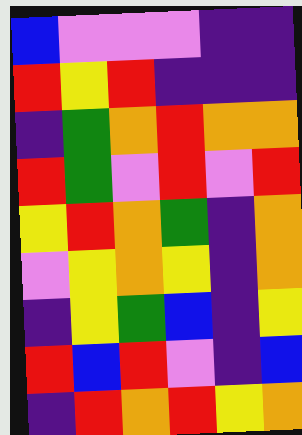[["blue", "violet", "violet", "violet", "indigo", "indigo"], ["red", "yellow", "red", "indigo", "indigo", "indigo"], ["indigo", "green", "orange", "red", "orange", "orange"], ["red", "green", "violet", "red", "violet", "red"], ["yellow", "red", "orange", "green", "indigo", "orange"], ["violet", "yellow", "orange", "yellow", "indigo", "orange"], ["indigo", "yellow", "green", "blue", "indigo", "yellow"], ["red", "blue", "red", "violet", "indigo", "blue"], ["indigo", "red", "orange", "red", "yellow", "orange"]]